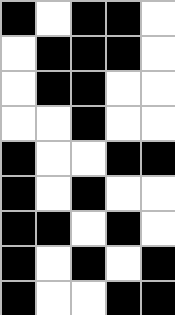[["black", "white", "black", "black", "white"], ["white", "black", "black", "black", "white"], ["white", "black", "black", "white", "white"], ["white", "white", "black", "white", "white"], ["black", "white", "white", "black", "black"], ["black", "white", "black", "white", "white"], ["black", "black", "white", "black", "white"], ["black", "white", "black", "white", "black"], ["black", "white", "white", "black", "black"]]